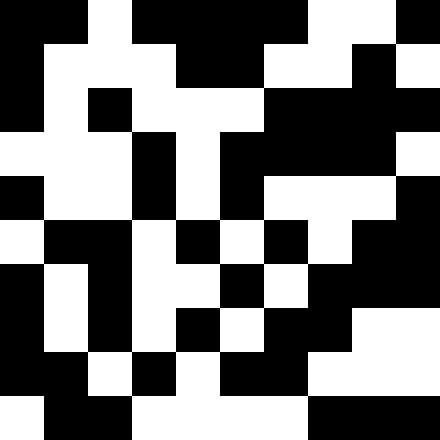[["black", "black", "white", "black", "black", "black", "black", "white", "white", "black"], ["black", "white", "white", "white", "black", "black", "white", "white", "black", "white"], ["black", "white", "black", "white", "white", "white", "black", "black", "black", "black"], ["white", "white", "white", "black", "white", "black", "black", "black", "black", "white"], ["black", "white", "white", "black", "white", "black", "white", "white", "white", "black"], ["white", "black", "black", "white", "black", "white", "black", "white", "black", "black"], ["black", "white", "black", "white", "white", "black", "white", "black", "black", "black"], ["black", "white", "black", "white", "black", "white", "black", "black", "white", "white"], ["black", "black", "white", "black", "white", "black", "black", "white", "white", "white"], ["white", "black", "black", "white", "white", "white", "white", "black", "black", "black"]]